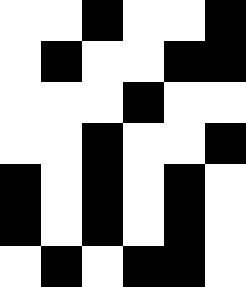[["white", "white", "black", "white", "white", "black"], ["white", "black", "white", "white", "black", "black"], ["white", "white", "white", "black", "white", "white"], ["white", "white", "black", "white", "white", "black"], ["black", "white", "black", "white", "black", "white"], ["black", "white", "black", "white", "black", "white"], ["white", "black", "white", "black", "black", "white"]]